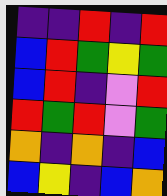[["indigo", "indigo", "red", "indigo", "red"], ["blue", "red", "green", "yellow", "green"], ["blue", "red", "indigo", "violet", "red"], ["red", "green", "red", "violet", "green"], ["orange", "indigo", "orange", "indigo", "blue"], ["blue", "yellow", "indigo", "blue", "orange"]]